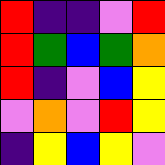[["red", "indigo", "indigo", "violet", "red"], ["red", "green", "blue", "green", "orange"], ["red", "indigo", "violet", "blue", "yellow"], ["violet", "orange", "violet", "red", "yellow"], ["indigo", "yellow", "blue", "yellow", "violet"]]